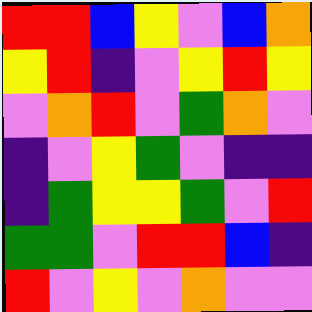[["red", "red", "blue", "yellow", "violet", "blue", "orange"], ["yellow", "red", "indigo", "violet", "yellow", "red", "yellow"], ["violet", "orange", "red", "violet", "green", "orange", "violet"], ["indigo", "violet", "yellow", "green", "violet", "indigo", "indigo"], ["indigo", "green", "yellow", "yellow", "green", "violet", "red"], ["green", "green", "violet", "red", "red", "blue", "indigo"], ["red", "violet", "yellow", "violet", "orange", "violet", "violet"]]